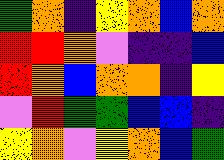[["green", "orange", "indigo", "yellow", "orange", "blue", "orange"], ["red", "red", "orange", "violet", "indigo", "indigo", "blue"], ["red", "orange", "blue", "orange", "orange", "indigo", "yellow"], ["violet", "red", "green", "green", "blue", "blue", "indigo"], ["yellow", "orange", "violet", "yellow", "orange", "blue", "green"]]